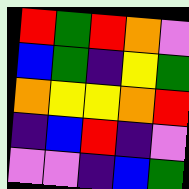[["red", "green", "red", "orange", "violet"], ["blue", "green", "indigo", "yellow", "green"], ["orange", "yellow", "yellow", "orange", "red"], ["indigo", "blue", "red", "indigo", "violet"], ["violet", "violet", "indigo", "blue", "green"]]